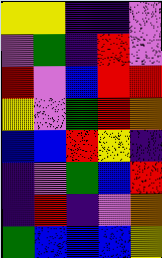[["yellow", "yellow", "indigo", "indigo", "violet"], ["violet", "green", "indigo", "red", "violet"], ["red", "violet", "blue", "red", "red"], ["yellow", "violet", "green", "red", "orange"], ["blue", "blue", "red", "yellow", "indigo"], ["indigo", "violet", "green", "blue", "red"], ["indigo", "red", "indigo", "violet", "orange"], ["green", "blue", "blue", "blue", "yellow"]]